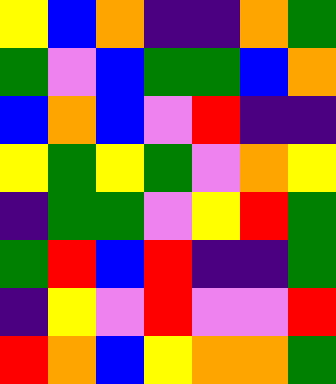[["yellow", "blue", "orange", "indigo", "indigo", "orange", "green"], ["green", "violet", "blue", "green", "green", "blue", "orange"], ["blue", "orange", "blue", "violet", "red", "indigo", "indigo"], ["yellow", "green", "yellow", "green", "violet", "orange", "yellow"], ["indigo", "green", "green", "violet", "yellow", "red", "green"], ["green", "red", "blue", "red", "indigo", "indigo", "green"], ["indigo", "yellow", "violet", "red", "violet", "violet", "red"], ["red", "orange", "blue", "yellow", "orange", "orange", "green"]]